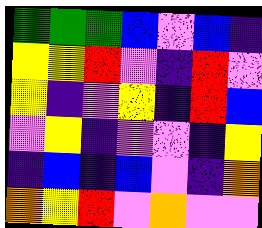[["green", "green", "green", "blue", "violet", "blue", "indigo"], ["yellow", "yellow", "red", "violet", "indigo", "red", "violet"], ["yellow", "indigo", "violet", "yellow", "indigo", "red", "blue"], ["violet", "yellow", "indigo", "violet", "violet", "indigo", "yellow"], ["indigo", "blue", "indigo", "blue", "violet", "indigo", "orange"], ["orange", "yellow", "red", "violet", "orange", "violet", "violet"]]